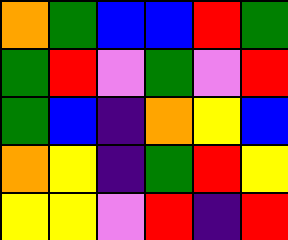[["orange", "green", "blue", "blue", "red", "green"], ["green", "red", "violet", "green", "violet", "red"], ["green", "blue", "indigo", "orange", "yellow", "blue"], ["orange", "yellow", "indigo", "green", "red", "yellow"], ["yellow", "yellow", "violet", "red", "indigo", "red"]]